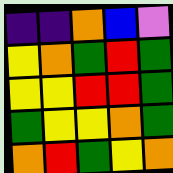[["indigo", "indigo", "orange", "blue", "violet"], ["yellow", "orange", "green", "red", "green"], ["yellow", "yellow", "red", "red", "green"], ["green", "yellow", "yellow", "orange", "green"], ["orange", "red", "green", "yellow", "orange"]]